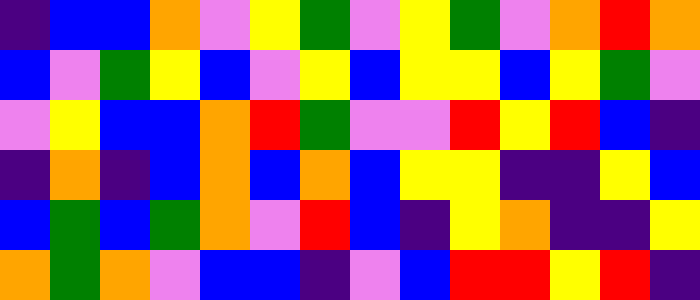[["indigo", "blue", "blue", "orange", "violet", "yellow", "green", "violet", "yellow", "green", "violet", "orange", "red", "orange"], ["blue", "violet", "green", "yellow", "blue", "violet", "yellow", "blue", "yellow", "yellow", "blue", "yellow", "green", "violet"], ["violet", "yellow", "blue", "blue", "orange", "red", "green", "violet", "violet", "red", "yellow", "red", "blue", "indigo"], ["indigo", "orange", "indigo", "blue", "orange", "blue", "orange", "blue", "yellow", "yellow", "indigo", "indigo", "yellow", "blue"], ["blue", "green", "blue", "green", "orange", "violet", "red", "blue", "indigo", "yellow", "orange", "indigo", "indigo", "yellow"], ["orange", "green", "orange", "violet", "blue", "blue", "indigo", "violet", "blue", "red", "red", "yellow", "red", "indigo"]]